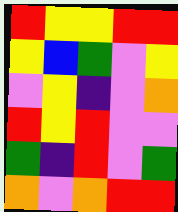[["red", "yellow", "yellow", "red", "red"], ["yellow", "blue", "green", "violet", "yellow"], ["violet", "yellow", "indigo", "violet", "orange"], ["red", "yellow", "red", "violet", "violet"], ["green", "indigo", "red", "violet", "green"], ["orange", "violet", "orange", "red", "red"]]